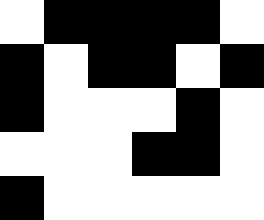[["white", "black", "black", "black", "black", "white"], ["black", "white", "black", "black", "white", "black"], ["black", "white", "white", "white", "black", "white"], ["white", "white", "white", "black", "black", "white"], ["black", "white", "white", "white", "white", "white"]]